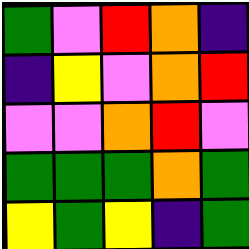[["green", "violet", "red", "orange", "indigo"], ["indigo", "yellow", "violet", "orange", "red"], ["violet", "violet", "orange", "red", "violet"], ["green", "green", "green", "orange", "green"], ["yellow", "green", "yellow", "indigo", "green"]]